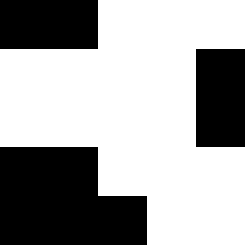[["black", "black", "white", "white", "white"], ["white", "white", "white", "white", "black"], ["white", "white", "white", "white", "black"], ["black", "black", "white", "white", "white"], ["black", "black", "black", "white", "white"]]